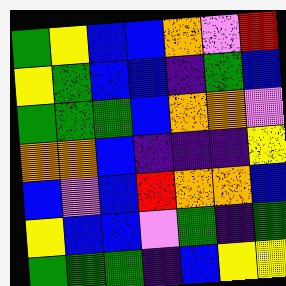[["green", "yellow", "blue", "blue", "orange", "violet", "red"], ["yellow", "green", "blue", "blue", "indigo", "green", "blue"], ["green", "green", "green", "blue", "orange", "orange", "violet"], ["orange", "orange", "blue", "indigo", "indigo", "indigo", "yellow"], ["blue", "violet", "blue", "red", "orange", "orange", "blue"], ["yellow", "blue", "blue", "violet", "green", "indigo", "green"], ["green", "green", "green", "indigo", "blue", "yellow", "yellow"]]